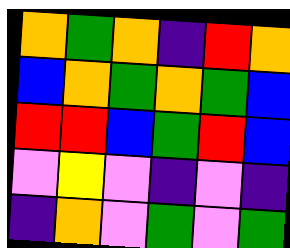[["orange", "green", "orange", "indigo", "red", "orange"], ["blue", "orange", "green", "orange", "green", "blue"], ["red", "red", "blue", "green", "red", "blue"], ["violet", "yellow", "violet", "indigo", "violet", "indigo"], ["indigo", "orange", "violet", "green", "violet", "green"]]